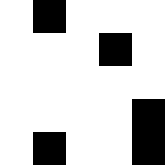[["white", "black", "white", "white", "white"], ["white", "white", "white", "black", "white"], ["white", "white", "white", "white", "white"], ["white", "white", "white", "white", "black"], ["white", "black", "white", "white", "black"]]